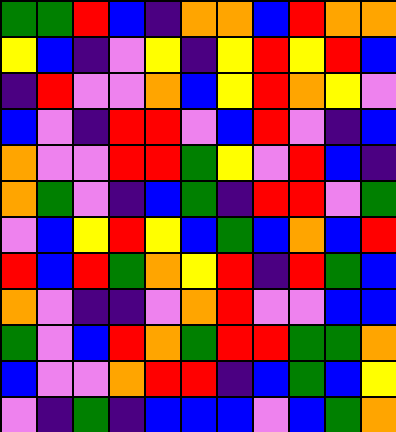[["green", "green", "red", "blue", "indigo", "orange", "orange", "blue", "red", "orange", "orange"], ["yellow", "blue", "indigo", "violet", "yellow", "indigo", "yellow", "red", "yellow", "red", "blue"], ["indigo", "red", "violet", "violet", "orange", "blue", "yellow", "red", "orange", "yellow", "violet"], ["blue", "violet", "indigo", "red", "red", "violet", "blue", "red", "violet", "indigo", "blue"], ["orange", "violet", "violet", "red", "red", "green", "yellow", "violet", "red", "blue", "indigo"], ["orange", "green", "violet", "indigo", "blue", "green", "indigo", "red", "red", "violet", "green"], ["violet", "blue", "yellow", "red", "yellow", "blue", "green", "blue", "orange", "blue", "red"], ["red", "blue", "red", "green", "orange", "yellow", "red", "indigo", "red", "green", "blue"], ["orange", "violet", "indigo", "indigo", "violet", "orange", "red", "violet", "violet", "blue", "blue"], ["green", "violet", "blue", "red", "orange", "green", "red", "red", "green", "green", "orange"], ["blue", "violet", "violet", "orange", "red", "red", "indigo", "blue", "green", "blue", "yellow"], ["violet", "indigo", "green", "indigo", "blue", "blue", "blue", "violet", "blue", "green", "orange"]]